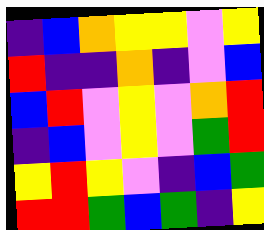[["indigo", "blue", "orange", "yellow", "yellow", "violet", "yellow"], ["red", "indigo", "indigo", "orange", "indigo", "violet", "blue"], ["blue", "red", "violet", "yellow", "violet", "orange", "red"], ["indigo", "blue", "violet", "yellow", "violet", "green", "red"], ["yellow", "red", "yellow", "violet", "indigo", "blue", "green"], ["red", "red", "green", "blue", "green", "indigo", "yellow"]]